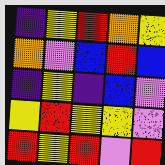[["indigo", "yellow", "red", "orange", "yellow"], ["orange", "violet", "blue", "red", "blue"], ["indigo", "yellow", "indigo", "blue", "violet"], ["yellow", "red", "yellow", "yellow", "violet"], ["red", "yellow", "red", "violet", "red"]]